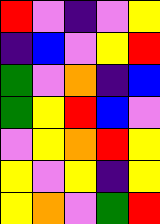[["red", "violet", "indigo", "violet", "yellow"], ["indigo", "blue", "violet", "yellow", "red"], ["green", "violet", "orange", "indigo", "blue"], ["green", "yellow", "red", "blue", "violet"], ["violet", "yellow", "orange", "red", "yellow"], ["yellow", "violet", "yellow", "indigo", "yellow"], ["yellow", "orange", "violet", "green", "red"]]